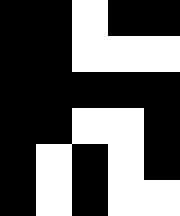[["black", "black", "white", "black", "black"], ["black", "black", "white", "white", "white"], ["black", "black", "black", "black", "black"], ["black", "black", "white", "white", "black"], ["black", "white", "black", "white", "black"], ["black", "white", "black", "white", "white"]]